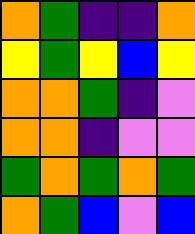[["orange", "green", "indigo", "indigo", "orange"], ["yellow", "green", "yellow", "blue", "yellow"], ["orange", "orange", "green", "indigo", "violet"], ["orange", "orange", "indigo", "violet", "violet"], ["green", "orange", "green", "orange", "green"], ["orange", "green", "blue", "violet", "blue"]]